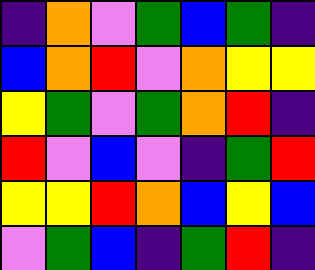[["indigo", "orange", "violet", "green", "blue", "green", "indigo"], ["blue", "orange", "red", "violet", "orange", "yellow", "yellow"], ["yellow", "green", "violet", "green", "orange", "red", "indigo"], ["red", "violet", "blue", "violet", "indigo", "green", "red"], ["yellow", "yellow", "red", "orange", "blue", "yellow", "blue"], ["violet", "green", "blue", "indigo", "green", "red", "indigo"]]